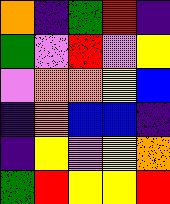[["orange", "indigo", "green", "red", "indigo"], ["green", "violet", "red", "violet", "yellow"], ["violet", "orange", "orange", "yellow", "blue"], ["indigo", "orange", "blue", "blue", "indigo"], ["indigo", "yellow", "violet", "yellow", "orange"], ["green", "red", "yellow", "yellow", "red"]]